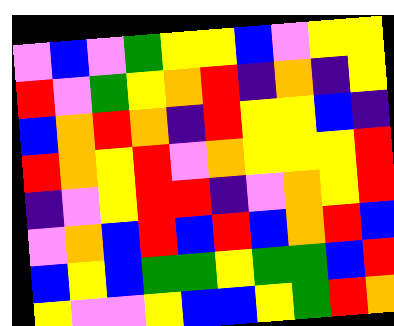[["violet", "blue", "violet", "green", "yellow", "yellow", "blue", "violet", "yellow", "yellow"], ["red", "violet", "green", "yellow", "orange", "red", "indigo", "orange", "indigo", "yellow"], ["blue", "orange", "red", "orange", "indigo", "red", "yellow", "yellow", "blue", "indigo"], ["red", "orange", "yellow", "red", "violet", "orange", "yellow", "yellow", "yellow", "red"], ["indigo", "violet", "yellow", "red", "red", "indigo", "violet", "orange", "yellow", "red"], ["violet", "orange", "blue", "red", "blue", "red", "blue", "orange", "red", "blue"], ["blue", "yellow", "blue", "green", "green", "yellow", "green", "green", "blue", "red"], ["yellow", "violet", "violet", "yellow", "blue", "blue", "yellow", "green", "red", "orange"]]